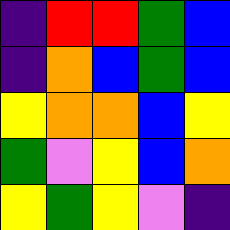[["indigo", "red", "red", "green", "blue"], ["indigo", "orange", "blue", "green", "blue"], ["yellow", "orange", "orange", "blue", "yellow"], ["green", "violet", "yellow", "blue", "orange"], ["yellow", "green", "yellow", "violet", "indigo"]]